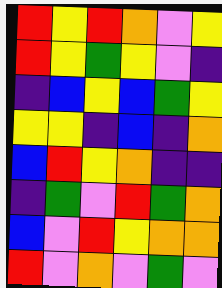[["red", "yellow", "red", "orange", "violet", "yellow"], ["red", "yellow", "green", "yellow", "violet", "indigo"], ["indigo", "blue", "yellow", "blue", "green", "yellow"], ["yellow", "yellow", "indigo", "blue", "indigo", "orange"], ["blue", "red", "yellow", "orange", "indigo", "indigo"], ["indigo", "green", "violet", "red", "green", "orange"], ["blue", "violet", "red", "yellow", "orange", "orange"], ["red", "violet", "orange", "violet", "green", "violet"]]